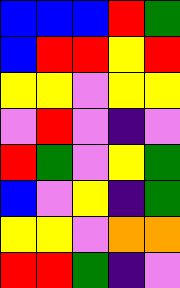[["blue", "blue", "blue", "red", "green"], ["blue", "red", "red", "yellow", "red"], ["yellow", "yellow", "violet", "yellow", "yellow"], ["violet", "red", "violet", "indigo", "violet"], ["red", "green", "violet", "yellow", "green"], ["blue", "violet", "yellow", "indigo", "green"], ["yellow", "yellow", "violet", "orange", "orange"], ["red", "red", "green", "indigo", "violet"]]